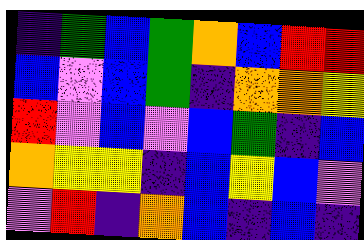[["indigo", "green", "blue", "green", "orange", "blue", "red", "red"], ["blue", "violet", "blue", "green", "indigo", "orange", "orange", "yellow"], ["red", "violet", "blue", "violet", "blue", "green", "indigo", "blue"], ["orange", "yellow", "yellow", "indigo", "blue", "yellow", "blue", "violet"], ["violet", "red", "indigo", "orange", "blue", "indigo", "blue", "indigo"]]